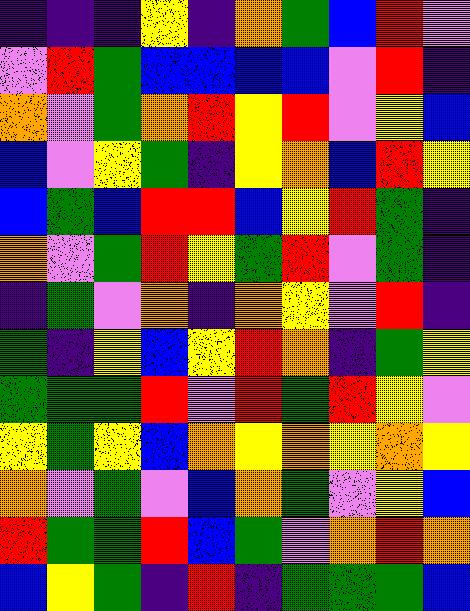[["indigo", "indigo", "indigo", "yellow", "indigo", "orange", "green", "blue", "red", "violet"], ["violet", "red", "green", "blue", "blue", "blue", "blue", "violet", "red", "indigo"], ["orange", "violet", "green", "orange", "red", "yellow", "red", "violet", "yellow", "blue"], ["blue", "violet", "yellow", "green", "indigo", "yellow", "orange", "blue", "red", "yellow"], ["blue", "green", "blue", "red", "red", "blue", "yellow", "red", "green", "indigo"], ["orange", "violet", "green", "red", "yellow", "green", "red", "violet", "green", "indigo"], ["indigo", "green", "violet", "orange", "indigo", "orange", "yellow", "violet", "red", "indigo"], ["green", "indigo", "yellow", "blue", "yellow", "red", "orange", "indigo", "green", "yellow"], ["green", "green", "green", "red", "violet", "red", "green", "red", "yellow", "violet"], ["yellow", "green", "yellow", "blue", "orange", "yellow", "orange", "yellow", "orange", "yellow"], ["orange", "violet", "green", "violet", "blue", "orange", "green", "violet", "yellow", "blue"], ["red", "green", "green", "red", "blue", "green", "violet", "orange", "red", "orange"], ["blue", "yellow", "green", "indigo", "red", "indigo", "green", "green", "green", "blue"]]